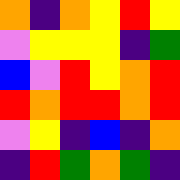[["orange", "indigo", "orange", "yellow", "red", "yellow"], ["violet", "yellow", "yellow", "yellow", "indigo", "green"], ["blue", "violet", "red", "yellow", "orange", "red"], ["red", "orange", "red", "red", "orange", "red"], ["violet", "yellow", "indigo", "blue", "indigo", "orange"], ["indigo", "red", "green", "orange", "green", "indigo"]]